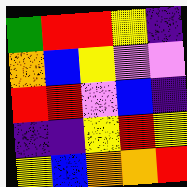[["green", "red", "red", "yellow", "indigo"], ["orange", "blue", "yellow", "violet", "violet"], ["red", "red", "violet", "blue", "indigo"], ["indigo", "indigo", "yellow", "red", "yellow"], ["yellow", "blue", "orange", "orange", "red"]]